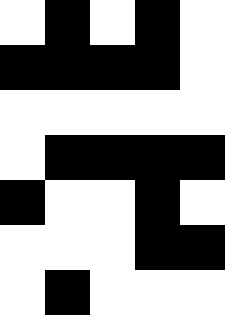[["white", "black", "white", "black", "white"], ["black", "black", "black", "black", "white"], ["white", "white", "white", "white", "white"], ["white", "black", "black", "black", "black"], ["black", "white", "white", "black", "white"], ["white", "white", "white", "black", "black"], ["white", "black", "white", "white", "white"]]